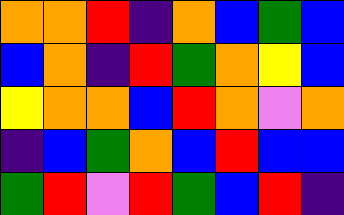[["orange", "orange", "red", "indigo", "orange", "blue", "green", "blue"], ["blue", "orange", "indigo", "red", "green", "orange", "yellow", "blue"], ["yellow", "orange", "orange", "blue", "red", "orange", "violet", "orange"], ["indigo", "blue", "green", "orange", "blue", "red", "blue", "blue"], ["green", "red", "violet", "red", "green", "blue", "red", "indigo"]]